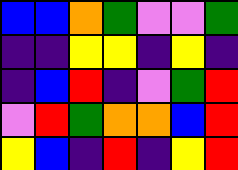[["blue", "blue", "orange", "green", "violet", "violet", "green"], ["indigo", "indigo", "yellow", "yellow", "indigo", "yellow", "indigo"], ["indigo", "blue", "red", "indigo", "violet", "green", "red"], ["violet", "red", "green", "orange", "orange", "blue", "red"], ["yellow", "blue", "indigo", "red", "indigo", "yellow", "red"]]